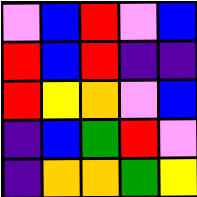[["violet", "blue", "red", "violet", "blue"], ["red", "blue", "red", "indigo", "indigo"], ["red", "yellow", "orange", "violet", "blue"], ["indigo", "blue", "green", "red", "violet"], ["indigo", "orange", "orange", "green", "yellow"]]